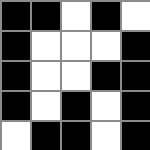[["black", "black", "white", "black", "white"], ["black", "white", "white", "white", "black"], ["black", "white", "white", "black", "black"], ["black", "white", "black", "white", "black"], ["white", "black", "black", "white", "black"]]